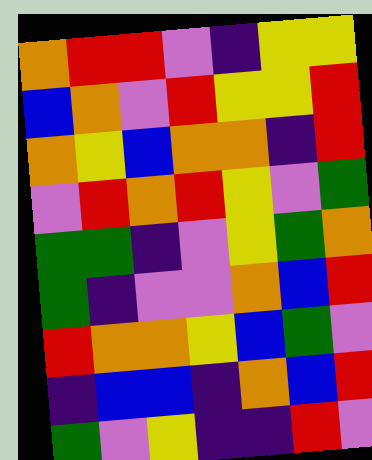[["orange", "red", "red", "violet", "indigo", "yellow", "yellow"], ["blue", "orange", "violet", "red", "yellow", "yellow", "red"], ["orange", "yellow", "blue", "orange", "orange", "indigo", "red"], ["violet", "red", "orange", "red", "yellow", "violet", "green"], ["green", "green", "indigo", "violet", "yellow", "green", "orange"], ["green", "indigo", "violet", "violet", "orange", "blue", "red"], ["red", "orange", "orange", "yellow", "blue", "green", "violet"], ["indigo", "blue", "blue", "indigo", "orange", "blue", "red"], ["green", "violet", "yellow", "indigo", "indigo", "red", "violet"]]